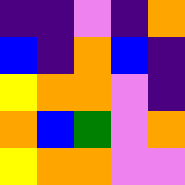[["indigo", "indigo", "violet", "indigo", "orange"], ["blue", "indigo", "orange", "blue", "indigo"], ["yellow", "orange", "orange", "violet", "indigo"], ["orange", "blue", "green", "violet", "orange"], ["yellow", "orange", "orange", "violet", "violet"]]